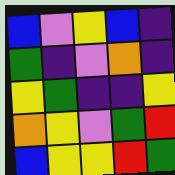[["blue", "violet", "yellow", "blue", "indigo"], ["green", "indigo", "violet", "orange", "indigo"], ["yellow", "green", "indigo", "indigo", "yellow"], ["orange", "yellow", "violet", "green", "red"], ["blue", "yellow", "yellow", "red", "green"]]